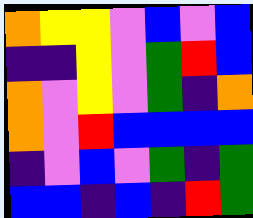[["orange", "yellow", "yellow", "violet", "blue", "violet", "blue"], ["indigo", "indigo", "yellow", "violet", "green", "red", "blue"], ["orange", "violet", "yellow", "violet", "green", "indigo", "orange"], ["orange", "violet", "red", "blue", "blue", "blue", "blue"], ["indigo", "violet", "blue", "violet", "green", "indigo", "green"], ["blue", "blue", "indigo", "blue", "indigo", "red", "green"]]